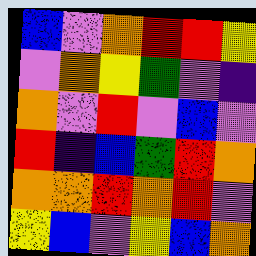[["blue", "violet", "orange", "red", "red", "yellow"], ["violet", "orange", "yellow", "green", "violet", "indigo"], ["orange", "violet", "red", "violet", "blue", "violet"], ["red", "indigo", "blue", "green", "red", "orange"], ["orange", "orange", "red", "orange", "red", "violet"], ["yellow", "blue", "violet", "yellow", "blue", "orange"]]